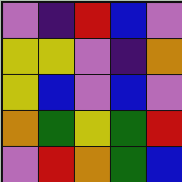[["violet", "indigo", "red", "blue", "violet"], ["yellow", "yellow", "violet", "indigo", "orange"], ["yellow", "blue", "violet", "blue", "violet"], ["orange", "green", "yellow", "green", "red"], ["violet", "red", "orange", "green", "blue"]]